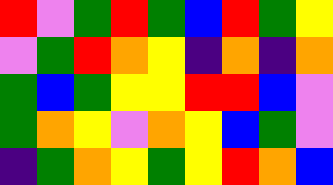[["red", "violet", "green", "red", "green", "blue", "red", "green", "yellow"], ["violet", "green", "red", "orange", "yellow", "indigo", "orange", "indigo", "orange"], ["green", "blue", "green", "yellow", "yellow", "red", "red", "blue", "violet"], ["green", "orange", "yellow", "violet", "orange", "yellow", "blue", "green", "violet"], ["indigo", "green", "orange", "yellow", "green", "yellow", "red", "orange", "blue"]]